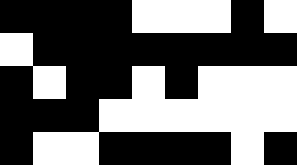[["black", "black", "black", "black", "white", "white", "white", "black", "white"], ["white", "black", "black", "black", "black", "black", "black", "black", "black"], ["black", "white", "black", "black", "white", "black", "white", "white", "white"], ["black", "black", "black", "white", "white", "white", "white", "white", "white"], ["black", "white", "white", "black", "black", "black", "black", "white", "black"]]